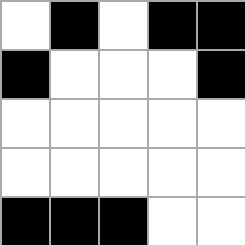[["white", "black", "white", "black", "black"], ["black", "white", "white", "white", "black"], ["white", "white", "white", "white", "white"], ["white", "white", "white", "white", "white"], ["black", "black", "black", "white", "white"]]